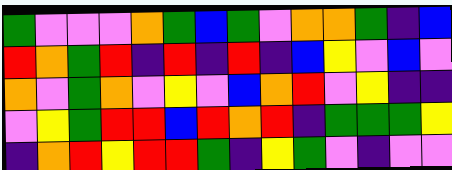[["green", "violet", "violet", "violet", "orange", "green", "blue", "green", "violet", "orange", "orange", "green", "indigo", "blue"], ["red", "orange", "green", "red", "indigo", "red", "indigo", "red", "indigo", "blue", "yellow", "violet", "blue", "violet"], ["orange", "violet", "green", "orange", "violet", "yellow", "violet", "blue", "orange", "red", "violet", "yellow", "indigo", "indigo"], ["violet", "yellow", "green", "red", "red", "blue", "red", "orange", "red", "indigo", "green", "green", "green", "yellow"], ["indigo", "orange", "red", "yellow", "red", "red", "green", "indigo", "yellow", "green", "violet", "indigo", "violet", "violet"]]